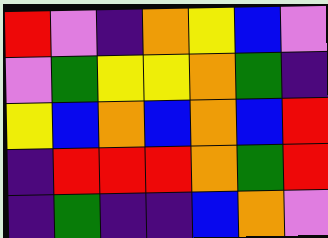[["red", "violet", "indigo", "orange", "yellow", "blue", "violet"], ["violet", "green", "yellow", "yellow", "orange", "green", "indigo"], ["yellow", "blue", "orange", "blue", "orange", "blue", "red"], ["indigo", "red", "red", "red", "orange", "green", "red"], ["indigo", "green", "indigo", "indigo", "blue", "orange", "violet"]]